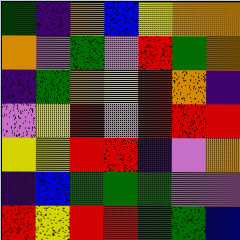[["green", "indigo", "orange", "blue", "yellow", "orange", "orange"], ["orange", "violet", "green", "violet", "red", "green", "orange"], ["indigo", "green", "orange", "yellow", "red", "orange", "indigo"], ["violet", "yellow", "red", "violet", "red", "red", "red"], ["yellow", "yellow", "red", "red", "indigo", "violet", "orange"], ["indigo", "blue", "green", "green", "green", "violet", "violet"], ["red", "yellow", "red", "red", "green", "green", "blue"]]